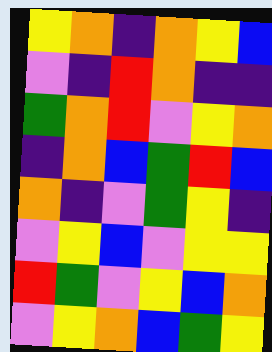[["yellow", "orange", "indigo", "orange", "yellow", "blue"], ["violet", "indigo", "red", "orange", "indigo", "indigo"], ["green", "orange", "red", "violet", "yellow", "orange"], ["indigo", "orange", "blue", "green", "red", "blue"], ["orange", "indigo", "violet", "green", "yellow", "indigo"], ["violet", "yellow", "blue", "violet", "yellow", "yellow"], ["red", "green", "violet", "yellow", "blue", "orange"], ["violet", "yellow", "orange", "blue", "green", "yellow"]]